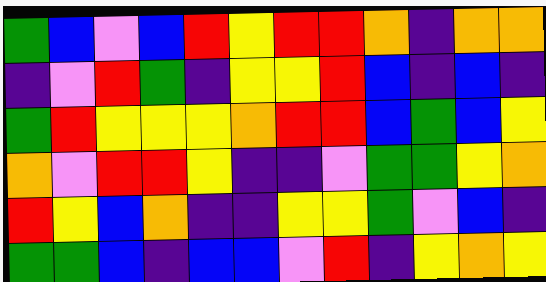[["green", "blue", "violet", "blue", "red", "yellow", "red", "red", "orange", "indigo", "orange", "orange"], ["indigo", "violet", "red", "green", "indigo", "yellow", "yellow", "red", "blue", "indigo", "blue", "indigo"], ["green", "red", "yellow", "yellow", "yellow", "orange", "red", "red", "blue", "green", "blue", "yellow"], ["orange", "violet", "red", "red", "yellow", "indigo", "indigo", "violet", "green", "green", "yellow", "orange"], ["red", "yellow", "blue", "orange", "indigo", "indigo", "yellow", "yellow", "green", "violet", "blue", "indigo"], ["green", "green", "blue", "indigo", "blue", "blue", "violet", "red", "indigo", "yellow", "orange", "yellow"]]